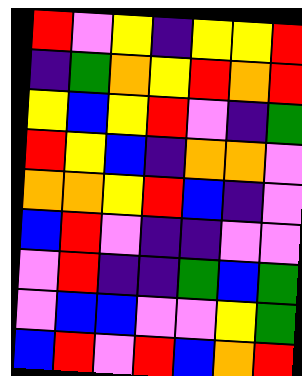[["red", "violet", "yellow", "indigo", "yellow", "yellow", "red"], ["indigo", "green", "orange", "yellow", "red", "orange", "red"], ["yellow", "blue", "yellow", "red", "violet", "indigo", "green"], ["red", "yellow", "blue", "indigo", "orange", "orange", "violet"], ["orange", "orange", "yellow", "red", "blue", "indigo", "violet"], ["blue", "red", "violet", "indigo", "indigo", "violet", "violet"], ["violet", "red", "indigo", "indigo", "green", "blue", "green"], ["violet", "blue", "blue", "violet", "violet", "yellow", "green"], ["blue", "red", "violet", "red", "blue", "orange", "red"]]